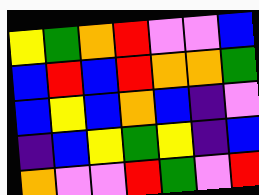[["yellow", "green", "orange", "red", "violet", "violet", "blue"], ["blue", "red", "blue", "red", "orange", "orange", "green"], ["blue", "yellow", "blue", "orange", "blue", "indigo", "violet"], ["indigo", "blue", "yellow", "green", "yellow", "indigo", "blue"], ["orange", "violet", "violet", "red", "green", "violet", "red"]]